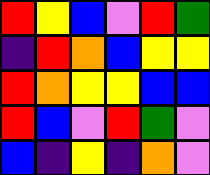[["red", "yellow", "blue", "violet", "red", "green"], ["indigo", "red", "orange", "blue", "yellow", "yellow"], ["red", "orange", "yellow", "yellow", "blue", "blue"], ["red", "blue", "violet", "red", "green", "violet"], ["blue", "indigo", "yellow", "indigo", "orange", "violet"]]